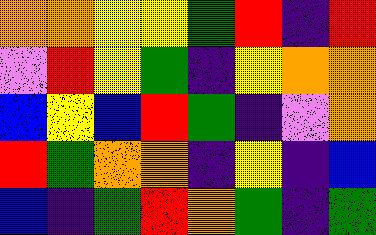[["orange", "orange", "yellow", "yellow", "green", "red", "indigo", "red"], ["violet", "red", "yellow", "green", "indigo", "yellow", "orange", "orange"], ["blue", "yellow", "blue", "red", "green", "indigo", "violet", "orange"], ["red", "green", "orange", "orange", "indigo", "yellow", "indigo", "blue"], ["blue", "indigo", "green", "red", "orange", "green", "indigo", "green"]]